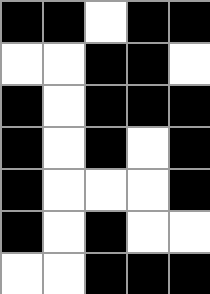[["black", "black", "white", "black", "black"], ["white", "white", "black", "black", "white"], ["black", "white", "black", "black", "black"], ["black", "white", "black", "white", "black"], ["black", "white", "white", "white", "black"], ["black", "white", "black", "white", "white"], ["white", "white", "black", "black", "black"]]